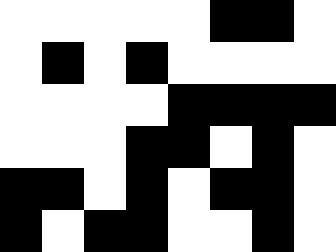[["white", "white", "white", "white", "white", "black", "black", "white"], ["white", "black", "white", "black", "white", "white", "white", "white"], ["white", "white", "white", "white", "black", "black", "black", "black"], ["white", "white", "white", "black", "black", "white", "black", "white"], ["black", "black", "white", "black", "white", "black", "black", "white"], ["black", "white", "black", "black", "white", "white", "black", "white"]]